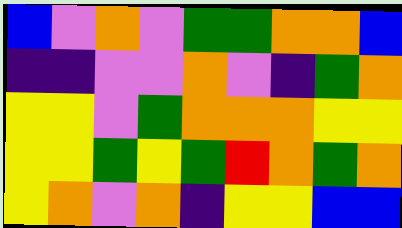[["blue", "violet", "orange", "violet", "green", "green", "orange", "orange", "blue"], ["indigo", "indigo", "violet", "violet", "orange", "violet", "indigo", "green", "orange"], ["yellow", "yellow", "violet", "green", "orange", "orange", "orange", "yellow", "yellow"], ["yellow", "yellow", "green", "yellow", "green", "red", "orange", "green", "orange"], ["yellow", "orange", "violet", "orange", "indigo", "yellow", "yellow", "blue", "blue"]]